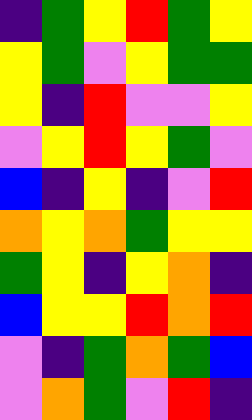[["indigo", "green", "yellow", "red", "green", "yellow"], ["yellow", "green", "violet", "yellow", "green", "green"], ["yellow", "indigo", "red", "violet", "violet", "yellow"], ["violet", "yellow", "red", "yellow", "green", "violet"], ["blue", "indigo", "yellow", "indigo", "violet", "red"], ["orange", "yellow", "orange", "green", "yellow", "yellow"], ["green", "yellow", "indigo", "yellow", "orange", "indigo"], ["blue", "yellow", "yellow", "red", "orange", "red"], ["violet", "indigo", "green", "orange", "green", "blue"], ["violet", "orange", "green", "violet", "red", "indigo"]]